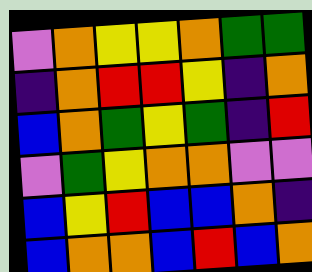[["violet", "orange", "yellow", "yellow", "orange", "green", "green"], ["indigo", "orange", "red", "red", "yellow", "indigo", "orange"], ["blue", "orange", "green", "yellow", "green", "indigo", "red"], ["violet", "green", "yellow", "orange", "orange", "violet", "violet"], ["blue", "yellow", "red", "blue", "blue", "orange", "indigo"], ["blue", "orange", "orange", "blue", "red", "blue", "orange"]]